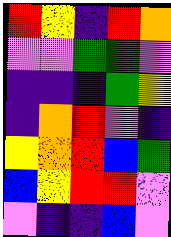[["red", "yellow", "indigo", "red", "orange"], ["violet", "violet", "green", "green", "violet"], ["indigo", "indigo", "indigo", "green", "yellow"], ["indigo", "orange", "red", "violet", "indigo"], ["yellow", "orange", "red", "blue", "green"], ["blue", "yellow", "red", "red", "violet"], ["violet", "indigo", "indigo", "blue", "violet"]]